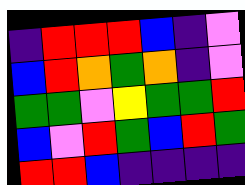[["indigo", "red", "red", "red", "blue", "indigo", "violet"], ["blue", "red", "orange", "green", "orange", "indigo", "violet"], ["green", "green", "violet", "yellow", "green", "green", "red"], ["blue", "violet", "red", "green", "blue", "red", "green"], ["red", "red", "blue", "indigo", "indigo", "indigo", "indigo"]]